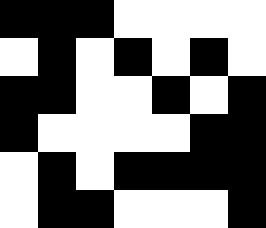[["black", "black", "black", "white", "white", "white", "white"], ["white", "black", "white", "black", "white", "black", "white"], ["black", "black", "white", "white", "black", "white", "black"], ["black", "white", "white", "white", "white", "black", "black"], ["white", "black", "white", "black", "black", "black", "black"], ["white", "black", "black", "white", "white", "white", "black"]]